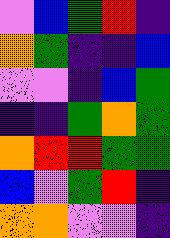[["violet", "blue", "green", "red", "indigo"], ["orange", "green", "indigo", "indigo", "blue"], ["violet", "violet", "indigo", "blue", "green"], ["indigo", "indigo", "green", "orange", "green"], ["orange", "red", "red", "green", "green"], ["blue", "violet", "green", "red", "indigo"], ["orange", "orange", "violet", "violet", "indigo"]]